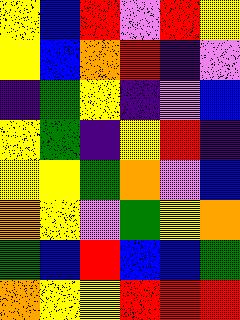[["yellow", "blue", "red", "violet", "red", "yellow"], ["yellow", "blue", "orange", "red", "indigo", "violet"], ["indigo", "green", "yellow", "indigo", "violet", "blue"], ["yellow", "green", "indigo", "yellow", "red", "indigo"], ["yellow", "yellow", "green", "orange", "violet", "blue"], ["orange", "yellow", "violet", "green", "yellow", "orange"], ["green", "blue", "red", "blue", "blue", "green"], ["orange", "yellow", "yellow", "red", "red", "red"]]